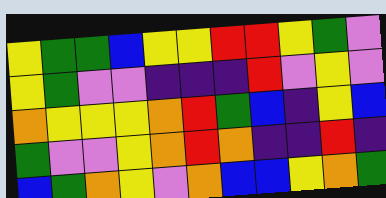[["yellow", "green", "green", "blue", "yellow", "yellow", "red", "red", "yellow", "green", "violet"], ["yellow", "green", "violet", "violet", "indigo", "indigo", "indigo", "red", "violet", "yellow", "violet"], ["orange", "yellow", "yellow", "yellow", "orange", "red", "green", "blue", "indigo", "yellow", "blue"], ["green", "violet", "violet", "yellow", "orange", "red", "orange", "indigo", "indigo", "red", "indigo"], ["blue", "green", "orange", "yellow", "violet", "orange", "blue", "blue", "yellow", "orange", "green"]]